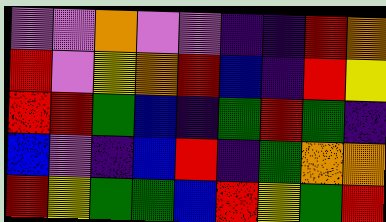[["violet", "violet", "orange", "violet", "violet", "indigo", "indigo", "red", "orange"], ["red", "violet", "yellow", "orange", "red", "blue", "indigo", "red", "yellow"], ["red", "red", "green", "blue", "indigo", "green", "red", "green", "indigo"], ["blue", "violet", "indigo", "blue", "red", "indigo", "green", "orange", "orange"], ["red", "yellow", "green", "green", "blue", "red", "yellow", "green", "red"]]